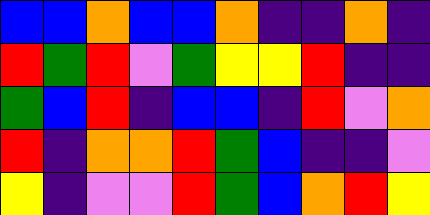[["blue", "blue", "orange", "blue", "blue", "orange", "indigo", "indigo", "orange", "indigo"], ["red", "green", "red", "violet", "green", "yellow", "yellow", "red", "indigo", "indigo"], ["green", "blue", "red", "indigo", "blue", "blue", "indigo", "red", "violet", "orange"], ["red", "indigo", "orange", "orange", "red", "green", "blue", "indigo", "indigo", "violet"], ["yellow", "indigo", "violet", "violet", "red", "green", "blue", "orange", "red", "yellow"]]